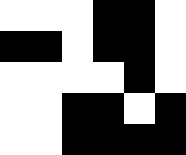[["white", "white", "white", "black", "black", "white"], ["black", "black", "white", "black", "black", "white"], ["white", "white", "white", "white", "black", "white"], ["white", "white", "black", "black", "white", "black"], ["white", "white", "black", "black", "black", "black"]]